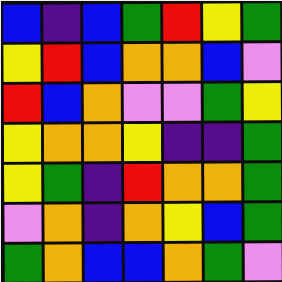[["blue", "indigo", "blue", "green", "red", "yellow", "green"], ["yellow", "red", "blue", "orange", "orange", "blue", "violet"], ["red", "blue", "orange", "violet", "violet", "green", "yellow"], ["yellow", "orange", "orange", "yellow", "indigo", "indigo", "green"], ["yellow", "green", "indigo", "red", "orange", "orange", "green"], ["violet", "orange", "indigo", "orange", "yellow", "blue", "green"], ["green", "orange", "blue", "blue", "orange", "green", "violet"]]